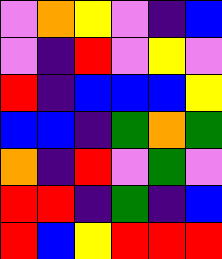[["violet", "orange", "yellow", "violet", "indigo", "blue"], ["violet", "indigo", "red", "violet", "yellow", "violet"], ["red", "indigo", "blue", "blue", "blue", "yellow"], ["blue", "blue", "indigo", "green", "orange", "green"], ["orange", "indigo", "red", "violet", "green", "violet"], ["red", "red", "indigo", "green", "indigo", "blue"], ["red", "blue", "yellow", "red", "red", "red"]]